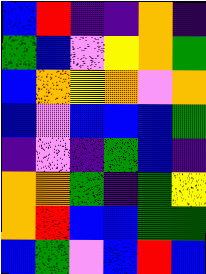[["blue", "red", "indigo", "indigo", "orange", "indigo"], ["green", "blue", "violet", "yellow", "orange", "green"], ["blue", "orange", "yellow", "orange", "violet", "orange"], ["blue", "violet", "blue", "blue", "blue", "green"], ["indigo", "violet", "indigo", "green", "blue", "indigo"], ["orange", "orange", "green", "indigo", "green", "yellow"], ["orange", "red", "blue", "blue", "green", "green"], ["blue", "green", "violet", "blue", "red", "blue"]]